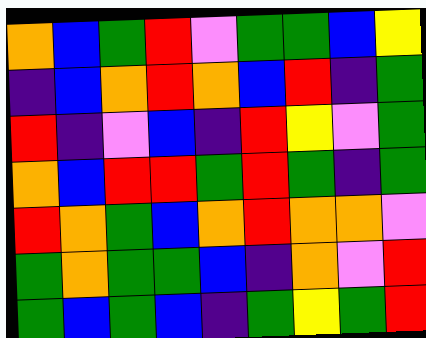[["orange", "blue", "green", "red", "violet", "green", "green", "blue", "yellow"], ["indigo", "blue", "orange", "red", "orange", "blue", "red", "indigo", "green"], ["red", "indigo", "violet", "blue", "indigo", "red", "yellow", "violet", "green"], ["orange", "blue", "red", "red", "green", "red", "green", "indigo", "green"], ["red", "orange", "green", "blue", "orange", "red", "orange", "orange", "violet"], ["green", "orange", "green", "green", "blue", "indigo", "orange", "violet", "red"], ["green", "blue", "green", "blue", "indigo", "green", "yellow", "green", "red"]]